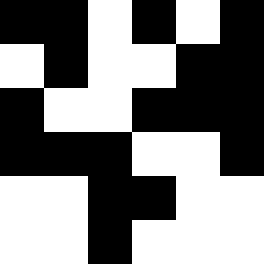[["black", "black", "white", "black", "white", "black"], ["white", "black", "white", "white", "black", "black"], ["black", "white", "white", "black", "black", "black"], ["black", "black", "black", "white", "white", "black"], ["white", "white", "black", "black", "white", "white"], ["white", "white", "black", "white", "white", "white"]]